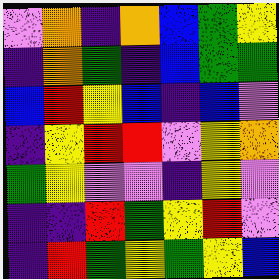[["violet", "orange", "indigo", "orange", "blue", "green", "yellow"], ["indigo", "orange", "green", "indigo", "blue", "green", "green"], ["blue", "red", "yellow", "blue", "indigo", "blue", "violet"], ["indigo", "yellow", "red", "red", "violet", "yellow", "orange"], ["green", "yellow", "violet", "violet", "indigo", "yellow", "violet"], ["indigo", "indigo", "red", "green", "yellow", "red", "violet"], ["indigo", "red", "green", "yellow", "green", "yellow", "blue"]]